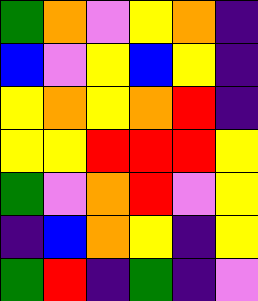[["green", "orange", "violet", "yellow", "orange", "indigo"], ["blue", "violet", "yellow", "blue", "yellow", "indigo"], ["yellow", "orange", "yellow", "orange", "red", "indigo"], ["yellow", "yellow", "red", "red", "red", "yellow"], ["green", "violet", "orange", "red", "violet", "yellow"], ["indigo", "blue", "orange", "yellow", "indigo", "yellow"], ["green", "red", "indigo", "green", "indigo", "violet"]]